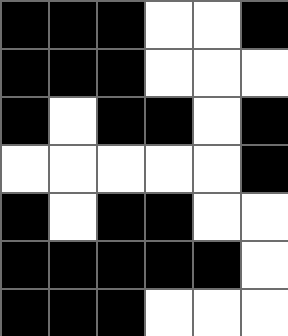[["black", "black", "black", "white", "white", "black"], ["black", "black", "black", "white", "white", "white"], ["black", "white", "black", "black", "white", "black"], ["white", "white", "white", "white", "white", "black"], ["black", "white", "black", "black", "white", "white"], ["black", "black", "black", "black", "black", "white"], ["black", "black", "black", "white", "white", "white"]]